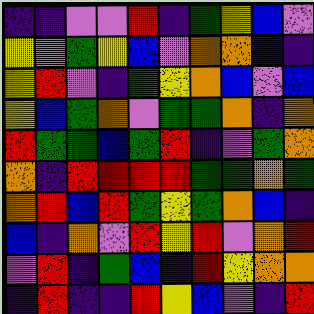[["indigo", "indigo", "violet", "violet", "red", "indigo", "green", "yellow", "blue", "violet"], ["yellow", "violet", "green", "yellow", "blue", "violet", "orange", "orange", "blue", "indigo"], ["yellow", "red", "violet", "indigo", "green", "yellow", "orange", "blue", "violet", "blue"], ["yellow", "blue", "green", "orange", "violet", "green", "green", "orange", "indigo", "orange"], ["red", "green", "green", "blue", "green", "red", "indigo", "violet", "green", "orange"], ["orange", "indigo", "red", "red", "red", "red", "green", "green", "orange", "green"], ["orange", "red", "blue", "red", "green", "yellow", "green", "orange", "blue", "indigo"], ["blue", "indigo", "orange", "violet", "red", "yellow", "red", "violet", "orange", "red"], ["violet", "red", "indigo", "green", "blue", "indigo", "red", "yellow", "orange", "orange"], ["indigo", "red", "indigo", "indigo", "red", "yellow", "blue", "violet", "indigo", "red"]]